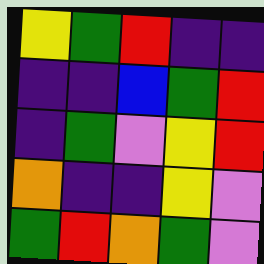[["yellow", "green", "red", "indigo", "indigo"], ["indigo", "indigo", "blue", "green", "red"], ["indigo", "green", "violet", "yellow", "red"], ["orange", "indigo", "indigo", "yellow", "violet"], ["green", "red", "orange", "green", "violet"]]